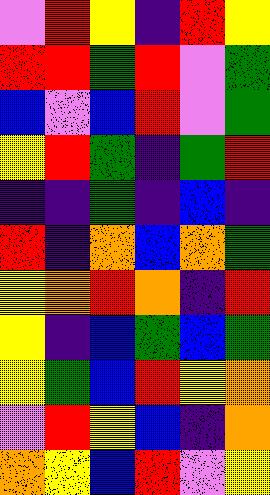[["violet", "red", "yellow", "indigo", "red", "yellow"], ["red", "red", "green", "red", "violet", "green"], ["blue", "violet", "blue", "red", "violet", "green"], ["yellow", "red", "green", "indigo", "green", "red"], ["indigo", "indigo", "green", "indigo", "blue", "indigo"], ["red", "indigo", "orange", "blue", "orange", "green"], ["yellow", "orange", "red", "orange", "indigo", "red"], ["yellow", "indigo", "blue", "green", "blue", "green"], ["yellow", "green", "blue", "red", "yellow", "orange"], ["violet", "red", "yellow", "blue", "indigo", "orange"], ["orange", "yellow", "blue", "red", "violet", "yellow"]]